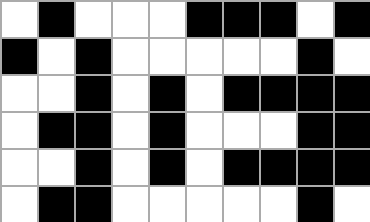[["white", "black", "white", "white", "white", "black", "black", "black", "white", "black"], ["black", "white", "black", "white", "white", "white", "white", "white", "black", "white"], ["white", "white", "black", "white", "black", "white", "black", "black", "black", "black"], ["white", "black", "black", "white", "black", "white", "white", "white", "black", "black"], ["white", "white", "black", "white", "black", "white", "black", "black", "black", "black"], ["white", "black", "black", "white", "white", "white", "white", "white", "black", "white"]]